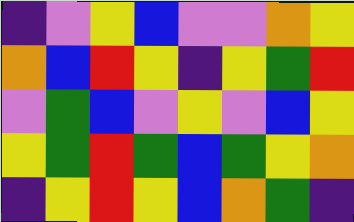[["indigo", "violet", "yellow", "blue", "violet", "violet", "orange", "yellow"], ["orange", "blue", "red", "yellow", "indigo", "yellow", "green", "red"], ["violet", "green", "blue", "violet", "yellow", "violet", "blue", "yellow"], ["yellow", "green", "red", "green", "blue", "green", "yellow", "orange"], ["indigo", "yellow", "red", "yellow", "blue", "orange", "green", "indigo"]]